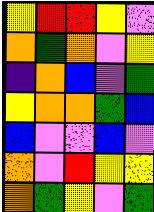[["yellow", "red", "red", "yellow", "violet"], ["orange", "green", "orange", "violet", "yellow"], ["indigo", "orange", "blue", "violet", "green"], ["yellow", "orange", "orange", "green", "blue"], ["blue", "violet", "violet", "blue", "violet"], ["orange", "violet", "red", "yellow", "yellow"], ["orange", "green", "yellow", "violet", "green"]]